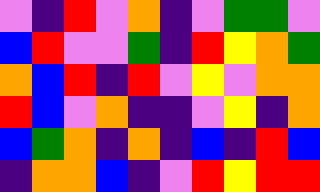[["violet", "indigo", "red", "violet", "orange", "indigo", "violet", "green", "green", "violet"], ["blue", "red", "violet", "violet", "green", "indigo", "red", "yellow", "orange", "green"], ["orange", "blue", "red", "indigo", "red", "violet", "yellow", "violet", "orange", "orange"], ["red", "blue", "violet", "orange", "indigo", "indigo", "violet", "yellow", "indigo", "orange"], ["blue", "green", "orange", "indigo", "orange", "indigo", "blue", "indigo", "red", "blue"], ["indigo", "orange", "orange", "blue", "indigo", "violet", "red", "yellow", "red", "red"]]